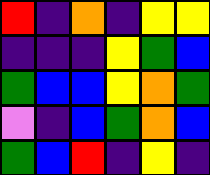[["red", "indigo", "orange", "indigo", "yellow", "yellow"], ["indigo", "indigo", "indigo", "yellow", "green", "blue"], ["green", "blue", "blue", "yellow", "orange", "green"], ["violet", "indigo", "blue", "green", "orange", "blue"], ["green", "blue", "red", "indigo", "yellow", "indigo"]]